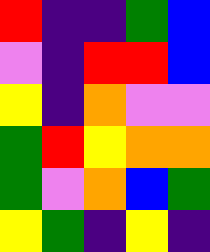[["red", "indigo", "indigo", "green", "blue"], ["violet", "indigo", "red", "red", "blue"], ["yellow", "indigo", "orange", "violet", "violet"], ["green", "red", "yellow", "orange", "orange"], ["green", "violet", "orange", "blue", "green"], ["yellow", "green", "indigo", "yellow", "indigo"]]